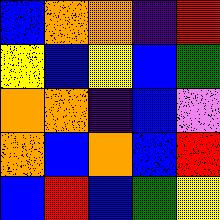[["blue", "orange", "orange", "indigo", "red"], ["yellow", "blue", "yellow", "blue", "green"], ["orange", "orange", "indigo", "blue", "violet"], ["orange", "blue", "orange", "blue", "red"], ["blue", "red", "blue", "green", "yellow"]]